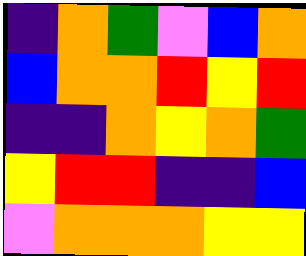[["indigo", "orange", "green", "violet", "blue", "orange"], ["blue", "orange", "orange", "red", "yellow", "red"], ["indigo", "indigo", "orange", "yellow", "orange", "green"], ["yellow", "red", "red", "indigo", "indigo", "blue"], ["violet", "orange", "orange", "orange", "yellow", "yellow"]]